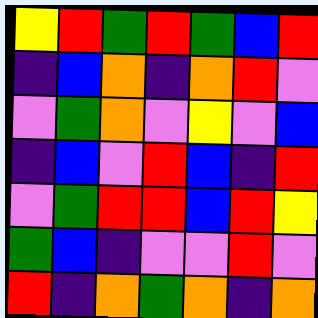[["yellow", "red", "green", "red", "green", "blue", "red"], ["indigo", "blue", "orange", "indigo", "orange", "red", "violet"], ["violet", "green", "orange", "violet", "yellow", "violet", "blue"], ["indigo", "blue", "violet", "red", "blue", "indigo", "red"], ["violet", "green", "red", "red", "blue", "red", "yellow"], ["green", "blue", "indigo", "violet", "violet", "red", "violet"], ["red", "indigo", "orange", "green", "orange", "indigo", "orange"]]